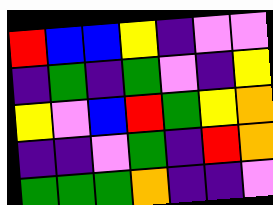[["red", "blue", "blue", "yellow", "indigo", "violet", "violet"], ["indigo", "green", "indigo", "green", "violet", "indigo", "yellow"], ["yellow", "violet", "blue", "red", "green", "yellow", "orange"], ["indigo", "indigo", "violet", "green", "indigo", "red", "orange"], ["green", "green", "green", "orange", "indigo", "indigo", "violet"]]